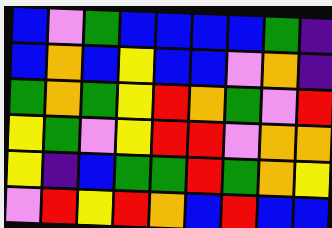[["blue", "violet", "green", "blue", "blue", "blue", "blue", "green", "indigo"], ["blue", "orange", "blue", "yellow", "blue", "blue", "violet", "orange", "indigo"], ["green", "orange", "green", "yellow", "red", "orange", "green", "violet", "red"], ["yellow", "green", "violet", "yellow", "red", "red", "violet", "orange", "orange"], ["yellow", "indigo", "blue", "green", "green", "red", "green", "orange", "yellow"], ["violet", "red", "yellow", "red", "orange", "blue", "red", "blue", "blue"]]